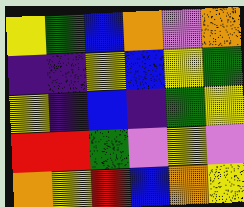[["yellow", "green", "blue", "orange", "violet", "orange"], ["indigo", "indigo", "yellow", "blue", "yellow", "green"], ["yellow", "indigo", "blue", "indigo", "green", "yellow"], ["red", "red", "green", "violet", "yellow", "violet"], ["orange", "yellow", "red", "blue", "orange", "yellow"]]